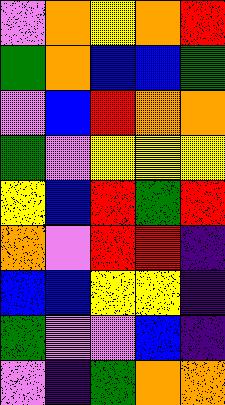[["violet", "orange", "yellow", "orange", "red"], ["green", "orange", "blue", "blue", "green"], ["violet", "blue", "red", "orange", "orange"], ["green", "violet", "yellow", "yellow", "yellow"], ["yellow", "blue", "red", "green", "red"], ["orange", "violet", "red", "red", "indigo"], ["blue", "blue", "yellow", "yellow", "indigo"], ["green", "violet", "violet", "blue", "indigo"], ["violet", "indigo", "green", "orange", "orange"]]